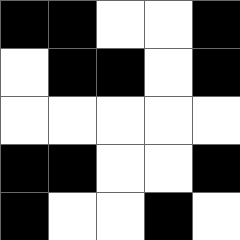[["black", "black", "white", "white", "black"], ["white", "black", "black", "white", "black"], ["white", "white", "white", "white", "white"], ["black", "black", "white", "white", "black"], ["black", "white", "white", "black", "white"]]